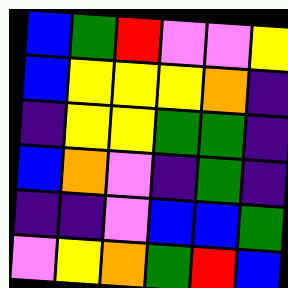[["blue", "green", "red", "violet", "violet", "yellow"], ["blue", "yellow", "yellow", "yellow", "orange", "indigo"], ["indigo", "yellow", "yellow", "green", "green", "indigo"], ["blue", "orange", "violet", "indigo", "green", "indigo"], ["indigo", "indigo", "violet", "blue", "blue", "green"], ["violet", "yellow", "orange", "green", "red", "blue"]]